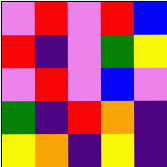[["violet", "red", "violet", "red", "blue"], ["red", "indigo", "violet", "green", "yellow"], ["violet", "red", "violet", "blue", "violet"], ["green", "indigo", "red", "orange", "indigo"], ["yellow", "orange", "indigo", "yellow", "indigo"]]